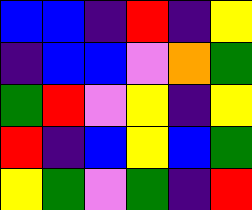[["blue", "blue", "indigo", "red", "indigo", "yellow"], ["indigo", "blue", "blue", "violet", "orange", "green"], ["green", "red", "violet", "yellow", "indigo", "yellow"], ["red", "indigo", "blue", "yellow", "blue", "green"], ["yellow", "green", "violet", "green", "indigo", "red"]]